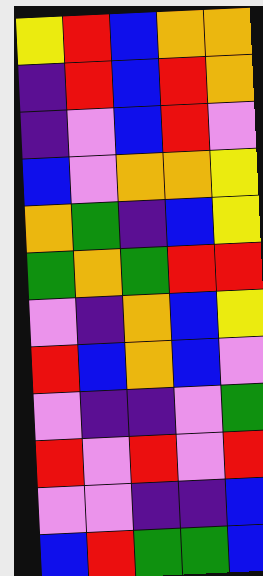[["yellow", "red", "blue", "orange", "orange"], ["indigo", "red", "blue", "red", "orange"], ["indigo", "violet", "blue", "red", "violet"], ["blue", "violet", "orange", "orange", "yellow"], ["orange", "green", "indigo", "blue", "yellow"], ["green", "orange", "green", "red", "red"], ["violet", "indigo", "orange", "blue", "yellow"], ["red", "blue", "orange", "blue", "violet"], ["violet", "indigo", "indigo", "violet", "green"], ["red", "violet", "red", "violet", "red"], ["violet", "violet", "indigo", "indigo", "blue"], ["blue", "red", "green", "green", "blue"]]